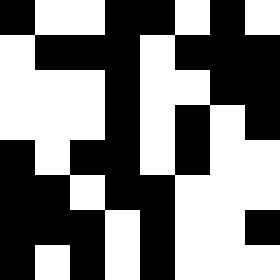[["black", "white", "white", "black", "black", "white", "black", "white"], ["white", "black", "black", "black", "white", "black", "black", "black"], ["white", "white", "white", "black", "white", "white", "black", "black"], ["white", "white", "white", "black", "white", "black", "white", "black"], ["black", "white", "black", "black", "white", "black", "white", "white"], ["black", "black", "white", "black", "black", "white", "white", "white"], ["black", "black", "black", "white", "black", "white", "white", "black"], ["black", "white", "black", "white", "black", "white", "white", "white"]]